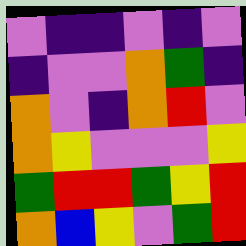[["violet", "indigo", "indigo", "violet", "indigo", "violet"], ["indigo", "violet", "violet", "orange", "green", "indigo"], ["orange", "violet", "indigo", "orange", "red", "violet"], ["orange", "yellow", "violet", "violet", "violet", "yellow"], ["green", "red", "red", "green", "yellow", "red"], ["orange", "blue", "yellow", "violet", "green", "red"]]